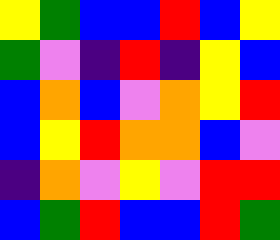[["yellow", "green", "blue", "blue", "red", "blue", "yellow"], ["green", "violet", "indigo", "red", "indigo", "yellow", "blue"], ["blue", "orange", "blue", "violet", "orange", "yellow", "red"], ["blue", "yellow", "red", "orange", "orange", "blue", "violet"], ["indigo", "orange", "violet", "yellow", "violet", "red", "red"], ["blue", "green", "red", "blue", "blue", "red", "green"]]